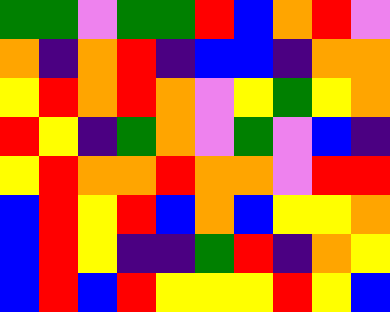[["green", "green", "violet", "green", "green", "red", "blue", "orange", "red", "violet"], ["orange", "indigo", "orange", "red", "indigo", "blue", "blue", "indigo", "orange", "orange"], ["yellow", "red", "orange", "red", "orange", "violet", "yellow", "green", "yellow", "orange"], ["red", "yellow", "indigo", "green", "orange", "violet", "green", "violet", "blue", "indigo"], ["yellow", "red", "orange", "orange", "red", "orange", "orange", "violet", "red", "red"], ["blue", "red", "yellow", "red", "blue", "orange", "blue", "yellow", "yellow", "orange"], ["blue", "red", "yellow", "indigo", "indigo", "green", "red", "indigo", "orange", "yellow"], ["blue", "red", "blue", "red", "yellow", "yellow", "yellow", "red", "yellow", "blue"]]